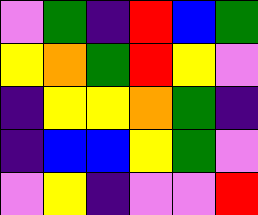[["violet", "green", "indigo", "red", "blue", "green"], ["yellow", "orange", "green", "red", "yellow", "violet"], ["indigo", "yellow", "yellow", "orange", "green", "indigo"], ["indigo", "blue", "blue", "yellow", "green", "violet"], ["violet", "yellow", "indigo", "violet", "violet", "red"]]